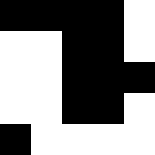[["black", "black", "black", "black", "white"], ["white", "white", "black", "black", "white"], ["white", "white", "black", "black", "black"], ["white", "white", "black", "black", "white"], ["black", "white", "white", "white", "white"]]